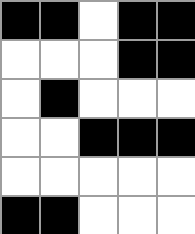[["black", "black", "white", "black", "black"], ["white", "white", "white", "black", "black"], ["white", "black", "white", "white", "white"], ["white", "white", "black", "black", "black"], ["white", "white", "white", "white", "white"], ["black", "black", "white", "white", "white"]]